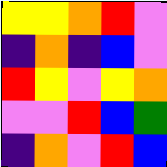[["yellow", "yellow", "orange", "red", "violet"], ["indigo", "orange", "indigo", "blue", "violet"], ["red", "yellow", "violet", "yellow", "orange"], ["violet", "violet", "red", "blue", "green"], ["indigo", "orange", "violet", "red", "blue"]]